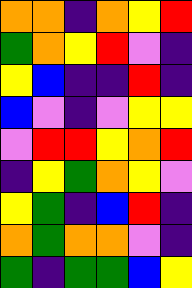[["orange", "orange", "indigo", "orange", "yellow", "red"], ["green", "orange", "yellow", "red", "violet", "indigo"], ["yellow", "blue", "indigo", "indigo", "red", "indigo"], ["blue", "violet", "indigo", "violet", "yellow", "yellow"], ["violet", "red", "red", "yellow", "orange", "red"], ["indigo", "yellow", "green", "orange", "yellow", "violet"], ["yellow", "green", "indigo", "blue", "red", "indigo"], ["orange", "green", "orange", "orange", "violet", "indigo"], ["green", "indigo", "green", "green", "blue", "yellow"]]